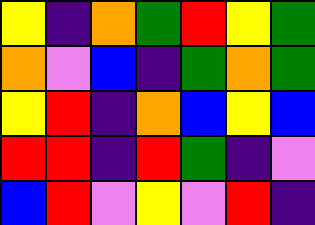[["yellow", "indigo", "orange", "green", "red", "yellow", "green"], ["orange", "violet", "blue", "indigo", "green", "orange", "green"], ["yellow", "red", "indigo", "orange", "blue", "yellow", "blue"], ["red", "red", "indigo", "red", "green", "indigo", "violet"], ["blue", "red", "violet", "yellow", "violet", "red", "indigo"]]